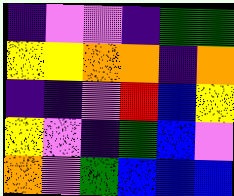[["indigo", "violet", "violet", "indigo", "green", "green"], ["yellow", "yellow", "orange", "orange", "indigo", "orange"], ["indigo", "indigo", "violet", "red", "blue", "yellow"], ["yellow", "violet", "indigo", "green", "blue", "violet"], ["orange", "violet", "green", "blue", "blue", "blue"]]